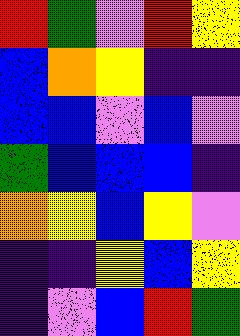[["red", "green", "violet", "red", "yellow"], ["blue", "orange", "yellow", "indigo", "indigo"], ["blue", "blue", "violet", "blue", "violet"], ["green", "blue", "blue", "blue", "indigo"], ["orange", "yellow", "blue", "yellow", "violet"], ["indigo", "indigo", "yellow", "blue", "yellow"], ["indigo", "violet", "blue", "red", "green"]]